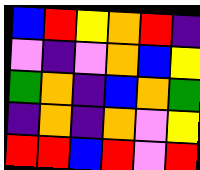[["blue", "red", "yellow", "orange", "red", "indigo"], ["violet", "indigo", "violet", "orange", "blue", "yellow"], ["green", "orange", "indigo", "blue", "orange", "green"], ["indigo", "orange", "indigo", "orange", "violet", "yellow"], ["red", "red", "blue", "red", "violet", "red"]]